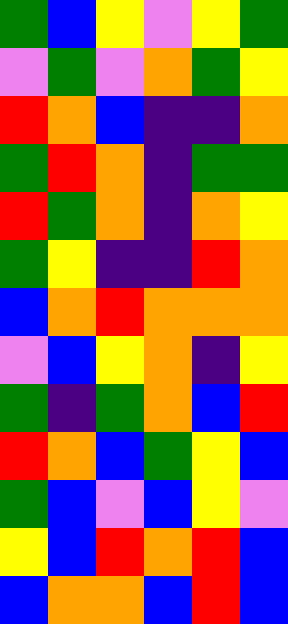[["green", "blue", "yellow", "violet", "yellow", "green"], ["violet", "green", "violet", "orange", "green", "yellow"], ["red", "orange", "blue", "indigo", "indigo", "orange"], ["green", "red", "orange", "indigo", "green", "green"], ["red", "green", "orange", "indigo", "orange", "yellow"], ["green", "yellow", "indigo", "indigo", "red", "orange"], ["blue", "orange", "red", "orange", "orange", "orange"], ["violet", "blue", "yellow", "orange", "indigo", "yellow"], ["green", "indigo", "green", "orange", "blue", "red"], ["red", "orange", "blue", "green", "yellow", "blue"], ["green", "blue", "violet", "blue", "yellow", "violet"], ["yellow", "blue", "red", "orange", "red", "blue"], ["blue", "orange", "orange", "blue", "red", "blue"]]